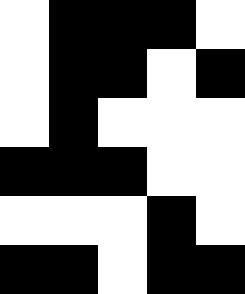[["white", "black", "black", "black", "white"], ["white", "black", "black", "white", "black"], ["white", "black", "white", "white", "white"], ["black", "black", "black", "white", "white"], ["white", "white", "white", "black", "white"], ["black", "black", "white", "black", "black"]]